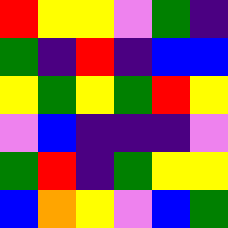[["red", "yellow", "yellow", "violet", "green", "indigo"], ["green", "indigo", "red", "indigo", "blue", "blue"], ["yellow", "green", "yellow", "green", "red", "yellow"], ["violet", "blue", "indigo", "indigo", "indigo", "violet"], ["green", "red", "indigo", "green", "yellow", "yellow"], ["blue", "orange", "yellow", "violet", "blue", "green"]]